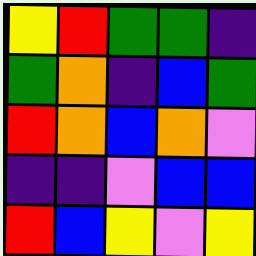[["yellow", "red", "green", "green", "indigo"], ["green", "orange", "indigo", "blue", "green"], ["red", "orange", "blue", "orange", "violet"], ["indigo", "indigo", "violet", "blue", "blue"], ["red", "blue", "yellow", "violet", "yellow"]]